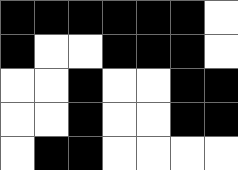[["black", "black", "black", "black", "black", "black", "white"], ["black", "white", "white", "black", "black", "black", "white"], ["white", "white", "black", "white", "white", "black", "black"], ["white", "white", "black", "white", "white", "black", "black"], ["white", "black", "black", "white", "white", "white", "white"]]